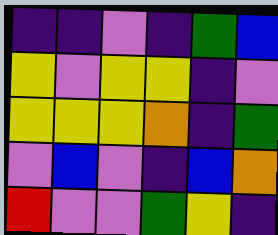[["indigo", "indigo", "violet", "indigo", "green", "blue"], ["yellow", "violet", "yellow", "yellow", "indigo", "violet"], ["yellow", "yellow", "yellow", "orange", "indigo", "green"], ["violet", "blue", "violet", "indigo", "blue", "orange"], ["red", "violet", "violet", "green", "yellow", "indigo"]]